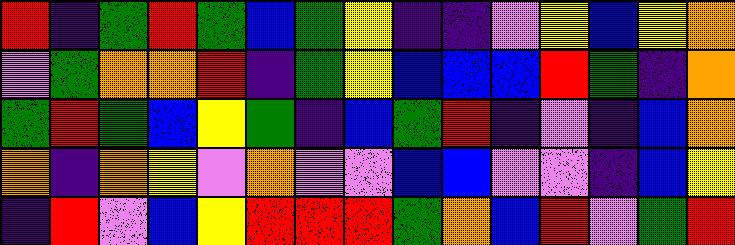[["red", "indigo", "green", "red", "green", "blue", "green", "yellow", "indigo", "indigo", "violet", "yellow", "blue", "yellow", "orange"], ["violet", "green", "orange", "orange", "red", "indigo", "green", "yellow", "blue", "blue", "blue", "red", "green", "indigo", "orange"], ["green", "red", "green", "blue", "yellow", "green", "indigo", "blue", "green", "red", "indigo", "violet", "indigo", "blue", "orange"], ["orange", "indigo", "orange", "yellow", "violet", "orange", "violet", "violet", "blue", "blue", "violet", "violet", "indigo", "blue", "yellow"], ["indigo", "red", "violet", "blue", "yellow", "red", "red", "red", "green", "orange", "blue", "red", "violet", "green", "red"]]